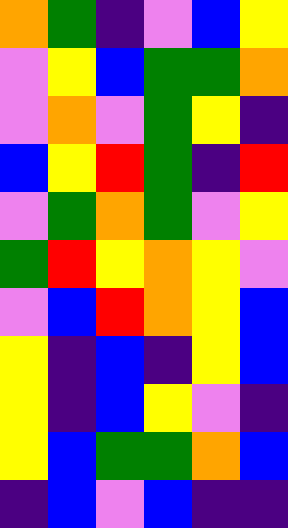[["orange", "green", "indigo", "violet", "blue", "yellow"], ["violet", "yellow", "blue", "green", "green", "orange"], ["violet", "orange", "violet", "green", "yellow", "indigo"], ["blue", "yellow", "red", "green", "indigo", "red"], ["violet", "green", "orange", "green", "violet", "yellow"], ["green", "red", "yellow", "orange", "yellow", "violet"], ["violet", "blue", "red", "orange", "yellow", "blue"], ["yellow", "indigo", "blue", "indigo", "yellow", "blue"], ["yellow", "indigo", "blue", "yellow", "violet", "indigo"], ["yellow", "blue", "green", "green", "orange", "blue"], ["indigo", "blue", "violet", "blue", "indigo", "indigo"]]